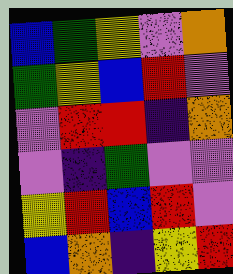[["blue", "green", "yellow", "violet", "orange"], ["green", "yellow", "blue", "red", "violet"], ["violet", "red", "red", "indigo", "orange"], ["violet", "indigo", "green", "violet", "violet"], ["yellow", "red", "blue", "red", "violet"], ["blue", "orange", "indigo", "yellow", "red"]]